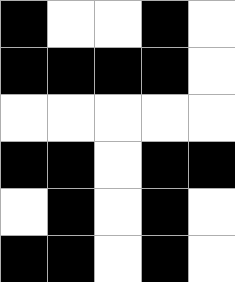[["black", "white", "white", "black", "white"], ["black", "black", "black", "black", "white"], ["white", "white", "white", "white", "white"], ["black", "black", "white", "black", "black"], ["white", "black", "white", "black", "white"], ["black", "black", "white", "black", "white"]]